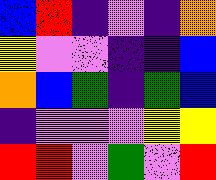[["blue", "red", "indigo", "violet", "indigo", "orange"], ["yellow", "violet", "violet", "indigo", "indigo", "blue"], ["orange", "blue", "green", "indigo", "green", "blue"], ["indigo", "violet", "violet", "violet", "yellow", "yellow"], ["red", "red", "violet", "green", "violet", "red"]]